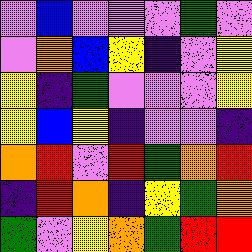[["violet", "blue", "violet", "violet", "violet", "green", "violet"], ["violet", "orange", "blue", "yellow", "indigo", "violet", "yellow"], ["yellow", "indigo", "green", "violet", "violet", "violet", "yellow"], ["yellow", "blue", "yellow", "indigo", "violet", "violet", "indigo"], ["orange", "red", "violet", "red", "green", "orange", "red"], ["indigo", "red", "orange", "indigo", "yellow", "green", "orange"], ["green", "violet", "yellow", "orange", "green", "red", "red"]]